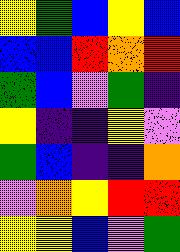[["yellow", "green", "blue", "yellow", "blue"], ["blue", "blue", "red", "orange", "red"], ["green", "blue", "violet", "green", "indigo"], ["yellow", "indigo", "indigo", "yellow", "violet"], ["green", "blue", "indigo", "indigo", "orange"], ["violet", "orange", "yellow", "red", "red"], ["yellow", "yellow", "blue", "violet", "green"]]